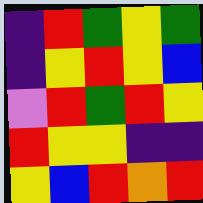[["indigo", "red", "green", "yellow", "green"], ["indigo", "yellow", "red", "yellow", "blue"], ["violet", "red", "green", "red", "yellow"], ["red", "yellow", "yellow", "indigo", "indigo"], ["yellow", "blue", "red", "orange", "red"]]